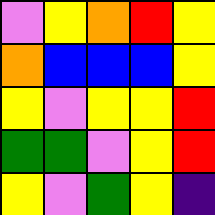[["violet", "yellow", "orange", "red", "yellow"], ["orange", "blue", "blue", "blue", "yellow"], ["yellow", "violet", "yellow", "yellow", "red"], ["green", "green", "violet", "yellow", "red"], ["yellow", "violet", "green", "yellow", "indigo"]]